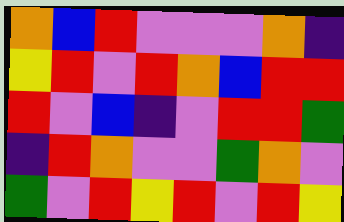[["orange", "blue", "red", "violet", "violet", "violet", "orange", "indigo"], ["yellow", "red", "violet", "red", "orange", "blue", "red", "red"], ["red", "violet", "blue", "indigo", "violet", "red", "red", "green"], ["indigo", "red", "orange", "violet", "violet", "green", "orange", "violet"], ["green", "violet", "red", "yellow", "red", "violet", "red", "yellow"]]